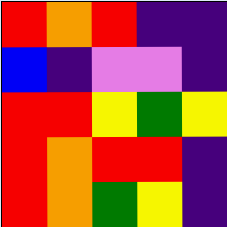[["red", "orange", "red", "indigo", "indigo"], ["blue", "indigo", "violet", "violet", "indigo"], ["red", "red", "yellow", "green", "yellow"], ["red", "orange", "red", "red", "indigo"], ["red", "orange", "green", "yellow", "indigo"]]